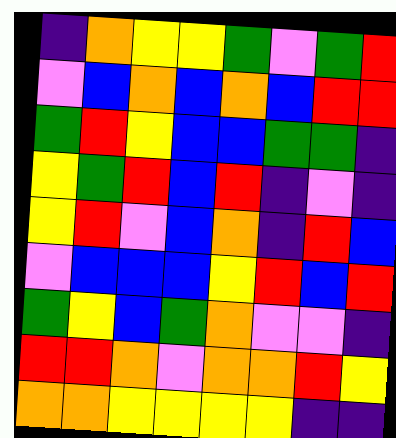[["indigo", "orange", "yellow", "yellow", "green", "violet", "green", "red"], ["violet", "blue", "orange", "blue", "orange", "blue", "red", "red"], ["green", "red", "yellow", "blue", "blue", "green", "green", "indigo"], ["yellow", "green", "red", "blue", "red", "indigo", "violet", "indigo"], ["yellow", "red", "violet", "blue", "orange", "indigo", "red", "blue"], ["violet", "blue", "blue", "blue", "yellow", "red", "blue", "red"], ["green", "yellow", "blue", "green", "orange", "violet", "violet", "indigo"], ["red", "red", "orange", "violet", "orange", "orange", "red", "yellow"], ["orange", "orange", "yellow", "yellow", "yellow", "yellow", "indigo", "indigo"]]